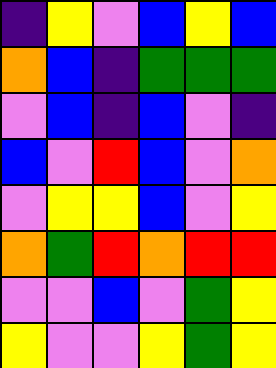[["indigo", "yellow", "violet", "blue", "yellow", "blue"], ["orange", "blue", "indigo", "green", "green", "green"], ["violet", "blue", "indigo", "blue", "violet", "indigo"], ["blue", "violet", "red", "blue", "violet", "orange"], ["violet", "yellow", "yellow", "blue", "violet", "yellow"], ["orange", "green", "red", "orange", "red", "red"], ["violet", "violet", "blue", "violet", "green", "yellow"], ["yellow", "violet", "violet", "yellow", "green", "yellow"]]